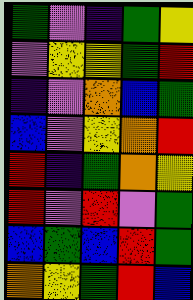[["green", "violet", "indigo", "green", "yellow"], ["violet", "yellow", "yellow", "green", "red"], ["indigo", "violet", "orange", "blue", "green"], ["blue", "violet", "yellow", "orange", "red"], ["red", "indigo", "green", "orange", "yellow"], ["red", "violet", "red", "violet", "green"], ["blue", "green", "blue", "red", "green"], ["orange", "yellow", "green", "red", "blue"]]